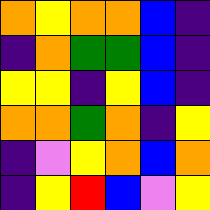[["orange", "yellow", "orange", "orange", "blue", "indigo"], ["indigo", "orange", "green", "green", "blue", "indigo"], ["yellow", "yellow", "indigo", "yellow", "blue", "indigo"], ["orange", "orange", "green", "orange", "indigo", "yellow"], ["indigo", "violet", "yellow", "orange", "blue", "orange"], ["indigo", "yellow", "red", "blue", "violet", "yellow"]]